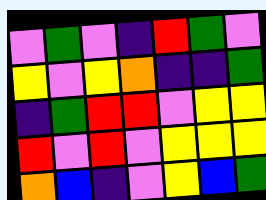[["violet", "green", "violet", "indigo", "red", "green", "violet"], ["yellow", "violet", "yellow", "orange", "indigo", "indigo", "green"], ["indigo", "green", "red", "red", "violet", "yellow", "yellow"], ["red", "violet", "red", "violet", "yellow", "yellow", "yellow"], ["orange", "blue", "indigo", "violet", "yellow", "blue", "green"]]